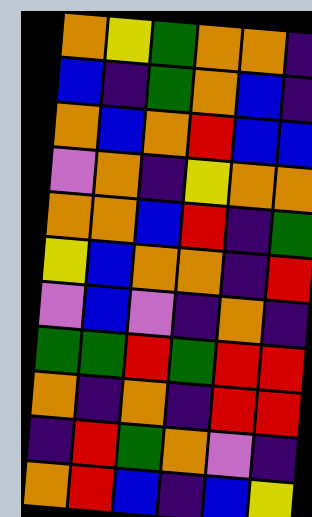[["orange", "yellow", "green", "orange", "orange", "indigo"], ["blue", "indigo", "green", "orange", "blue", "indigo"], ["orange", "blue", "orange", "red", "blue", "blue"], ["violet", "orange", "indigo", "yellow", "orange", "orange"], ["orange", "orange", "blue", "red", "indigo", "green"], ["yellow", "blue", "orange", "orange", "indigo", "red"], ["violet", "blue", "violet", "indigo", "orange", "indigo"], ["green", "green", "red", "green", "red", "red"], ["orange", "indigo", "orange", "indigo", "red", "red"], ["indigo", "red", "green", "orange", "violet", "indigo"], ["orange", "red", "blue", "indigo", "blue", "yellow"]]